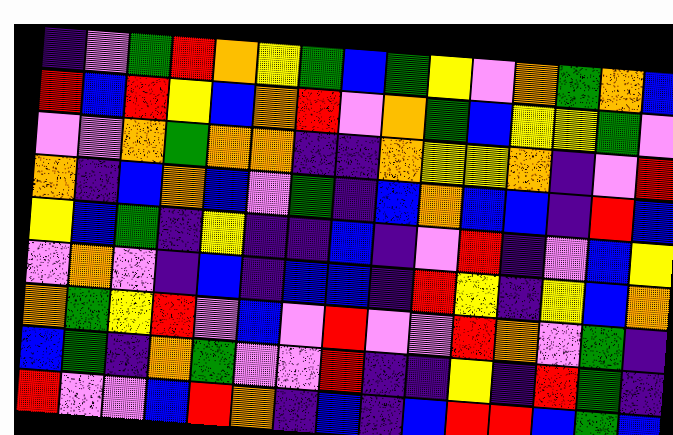[["indigo", "violet", "green", "red", "orange", "yellow", "green", "blue", "green", "yellow", "violet", "orange", "green", "orange", "blue"], ["red", "blue", "red", "yellow", "blue", "orange", "red", "violet", "orange", "green", "blue", "yellow", "yellow", "green", "violet"], ["violet", "violet", "orange", "green", "orange", "orange", "indigo", "indigo", "orange", "yellow", "yellow", "orange", "indigo", "violet", "red"], ["orange", "indigo", "blue", "orange", "blue", "violet", "green", "indigo", "blue", "orange", "blue", "blue", "indigo", "red", "blue"], ["yellow", "blue", "green", "indigo", "yellow", "indigo", "indigo", "blue", "indigo", "violet", "red", "indigo", "violet", "blue", "yellow"], ["violet", "orange", "violet", "indigo", "blue", "indigo", "blue", "blue", "indigo", "red", "yellow", "indigo", "yellow", "blue", "orange"], ["orange", "green", "yellow", "red", "violet", "blue", "violet", "red", "violet", "violet", "red", "orange", "violet", "green", "indigo"], ["blue", "green", "indigo", "orange", "green", "violet", "violet", "red", "indigo", "indigo", "yellow", "indigo", "red", "green", "indigo"], ["red", "violet", "violet", "blue", "red", "orange", "indigo", "blue", "indigo", "blue", "red", "red", "blue", "green", "blue"]]